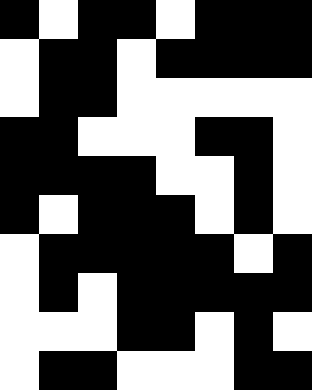[["black", "white", "black", "black", "white", "black", "black", "black"], ["white", "black", "black", "white", "black", "black", "black", "black"], ["white", "black", "black", "white", "white", "white", "white", "white"], ["black", "black", "white", "white", "white", "black", "black", "white"], ["black", "black", "black", "black", "white", "white", "black", "white"], ["black", "white", "black", "black", "black", "white", "black", "white"], ["white", "black", "black", "black", "black", "black", "white", "black"], ["white", "black", "white", "black", "black", "black", "black", "black"], ["white", "white", "white", "black", "black", "white", "black", "white"], ["white", "black", "black", "white", "white", "white", "black", "black"]]